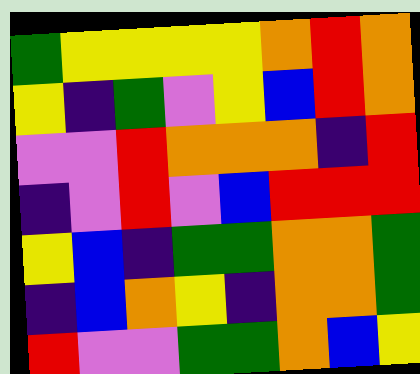[["green", "yellow", "yellow", "yellow", "yellow", "orange", "red", "orange"], ["yellow", "indigo", "green", "violet", "yellow", "blue", "red", "orange"], ["violet", "violet", "red", "orange", "orange", "orange", "indigo", "red"], ["indigo", "violet", "red", "violet", "blue", "red", "red", "red"], ["yellow", "blue", "indigo", "green", "green", "orange", "orange", "green"], ["indigo", "blue", "orange", "yellow", "indigo", "orange", "orange", "green"], ["red", "violet", "violet", "green", "green", "orange", "blue", "yellow"]]